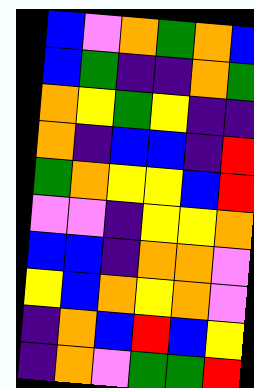[["blue", "violet", "orange", "green", "orange", "blue"], ["blue", "green", "indigo", "indigo", "orange", "green"], ["orange", "yellow", "green", "yellow", "indigo", "indigo"], ["orange", "indigo", "blue", "blue", "indigo", "red"], ["green", "orange", "yellow", "yellow", "blue", "red"], ["violet", "violet", "indigo", "yellow", "yellow", "orange"], ["blue", "blue", "indigo", "orange", "orange", "violet"], ["yellow", "blue", "orange", "yellow", "orange", "violet"], ["indigo", "orange", "blue", "red", "blue", "yellow"], ["indigo", "orange", "violet", "green", "green", "red"]]